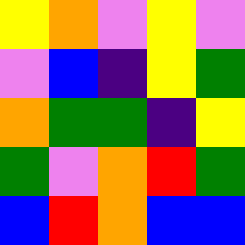[["yellow", "orange", "violet", "yellow", "violet"], ["violet", "blue", "indigo", "yellow", "green"], ["orange", "green", "green", "indigo", "yellow"], ["green", "violet", "orange", "red", "green"], ["blue", "red", "orange", "blue", "blue"]]